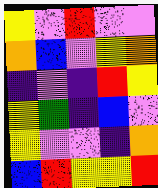[["yellow", "violet", "red", "violet", "violet"], ["orange", "blue", "violet", "yellow", "orange"], ["indigo", "violet", "indigo", "red", "yellow"], ["yellow", "green", "indigo", "blue", "violet"], ["yellow", "violet", "violet", "indigo", "orange"], ["blue", "red", "yellow", "yellow", "red"]]